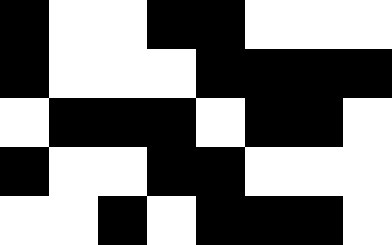[["black", "white", "white", "black", "black", "white", "white", "white"], ["black", "white", "white", "white", "black", "black", "black", "black"], ["white", "black", "black", "black", "white", "black", "black", "white"], ["black", "white", "white", "black", "black", "white", "white", "white"], ["white", "white", "black", "white", "black", "black", "black", "white"]]